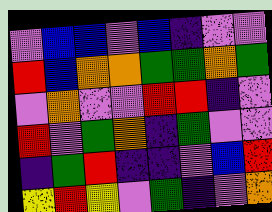[["violet", "blue", "blue", "violet", "blue", "indigo", "violet", "violet"], ["red", "blue", "orange", "orange", "green", "green", "orange", "green"], ["violet", "orange", "violet", "violet", "red", "red", "indigo", "violet"], ["red", "violet", "green", "orange", "indigo", "green", "violet", "violet"], ["indigo", "green", "red", "indigo", "indigo", "violet", "blue", "red"], ["yellow", "red", "yellow", "violet", "green", "indigo", "violet", "orange"]]